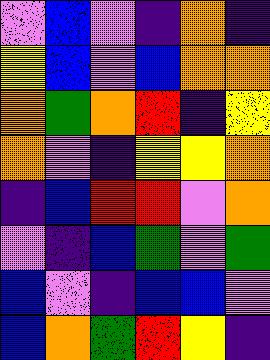[["violet", "blue", "violet", "indigo", "orange", "indigo"], ["yellow", "blue", "violet", "blue", "orange", "orange"], ["orange", "green", "orange", "red", "indigo", "yellow"], ["orange", "violet", "indigo", "yellow", "yellow", "orange"], ["indigo", "blue", "red", "red", "violet", "orange"], ["violet", "indigo", "blue", "green", "violet", "green"], ["blue", "violet", "indigo", "blue", "blue", "violet"], ["blue", "orange", "green", "red", "yellow", "indigo"]]